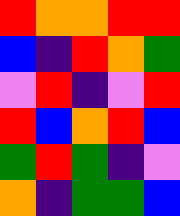[["red", "orange", "orange", "red", "red"], ["blue", "indigo", "red", "orange", "green"], ["violet", "red", "indigo", "violet", "red"], ["red", "blue", "orange", "red", "blue"], ["green", "red", "green", "indigo", "violet"], ["orange", "indigo", "green", "green", "blue"]]